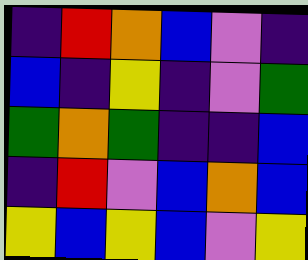[["indigo", "red", "orange", "blue", "violet", "indigo"], ["blue", "indigo", "yellow", "indigo", "violet", "green"], ["green", "orange", "green", "indigo", "indigo", "blue"], ["indigo", "red", "violet", "blue", "orange", "blue"], ["yellow", "blue", "yellow", "blue", "violet", "yellow"]]